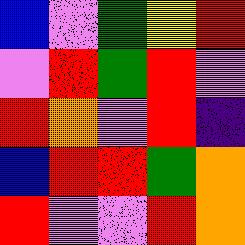[["blue", "violet", "green", "yellow", "red"], ["violet", "red", "green", "red", "violet"], ["red", "orange", "violet", "red", "indigo"], ["blue", "red", "red", "green", "orange"], ["red", "violet", "violet", "red", "orange"]]